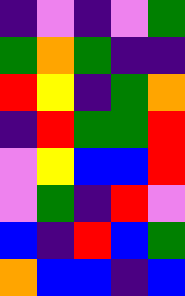[["indigo", "violet", "indigo", "violet", "green"], ["green", "orange", "green", "indigo", "indigo"], ["red", "yellow", "indigo", "green", "orange"], ["indigo", "red", "green", "green", "red"], ["violet", "yellow", "blue", "blue", "red"], ["violet", "green", "indigo", "red", "violet"], ["blue", "indigo", "red", "blue", "green"], ["orange", "blue", "blue", "indigo", "blue"]]